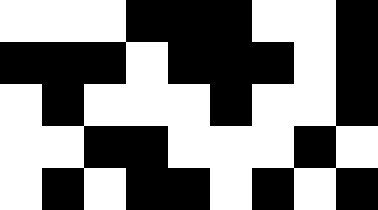[["white", "white", "white", "black", "black", "black", "white", "white", "black"], ["black", "black", "black", "white", "black", "black", "black", "white", "black"], ["white", "black", "white", "white", "white", "black", "white", "white", "black"], ["white", "white", "black", "black", "white", "white", "white", "black", "white"], ["white", "black", "white", "black", "black", "white", "black", "white", "black"]]